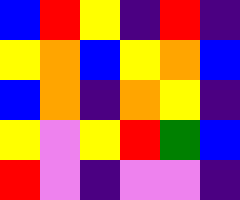[["blue", "red", "yellow", "indigo", "red", "indigo"], ["yellow", "orange", "blue", "yellow", "orange", "blue"], ["blue", "orange", "indigo", "orange", "yellow", "indigo"], ["yellow", "violet", "yellow", "red", "green", "blue"], ["red", "violet", "indigo", "violet", "violet", "indigo"]]